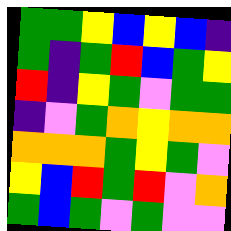[["green", "green", "yellow", "blue", "yellow", "blue", "indigo"], ["green", "indigo", "green", "red", "blue", "green", "yellow"], ["red", "indigo", "yellow", "green", "violet", "green", "green"], ["indigo", "violet", "green", "orange", "yellow", "orange", "orange"], ["orange", "orange", "orange", "green", "yellow", "green", "violet"], ["yellow", "blue", "red", "green", "red", "violet", "orange"], ["green", "blue", "green", "violet", "green", "violet", "violet"]]